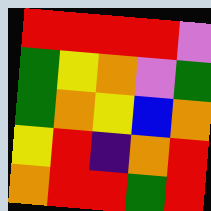[["red", "red", "red", "red", "violet"], ["green", "yellow", "orange", "violet", "green"], ["green", "orange", "yellow", "blue", "orange"], ["yellow", "red", "indigo", "orange", "red"], ["orange", "red", "red", "green", "red"]]